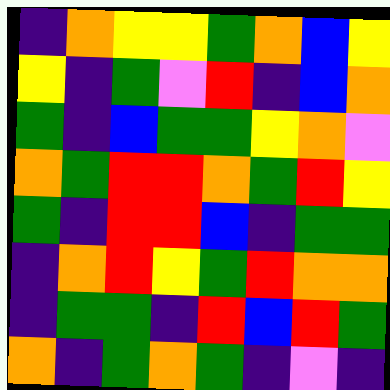[["indigo", "orange", "yellow", "yellow", "green", "orange", "blue", "yellow"], ["yellow", "indigo", "green", "violet", "red", "indigo", "blue", "orange"], ["green", "indigo", "blue", "green", "green", "yellow", "orange", "violet"], ["orange", "green", "red", "red", "orange", "green", "red", "yellow"], ["green", "indigo", "red", "red", "blue", "indigo", "green", "green"], ["indigo", "orange", "red", "yellow", "green", "red", "orange", "orange"], ["indigo", "green", "green", "indigo", "red", "blue", "red", "green"], ["orange", "indigo", "green", "orange", "green", "indigo", "violet", "indigo"]]